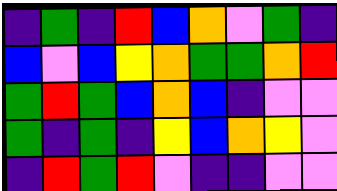[["indigo", "green", "indigo", "red", "blue", "orange", "violet", "green", "indigo"], ["blue", "violet", "blue", "yellow", "orange", "green", "green", "orange", "red"], ["green", "red", "green", "blue", "orange", "blue", "indigo", "violet", "violet"], ["green", "indigo", "green", "indigo", "yellow", "blue", "orange", "yellow", "violet"], ["indigo", "red", "green", "red", "violet", "indigo", "indigo", "violet", "violet"]]